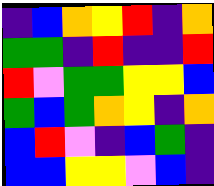[["indigo", "blue", "orange", "yellow", "red", "indigo", "orange"], ["green", "green", "indigo", "red", "indigo", "indigo", "red"], ["red", "violet", "green", "green", "yellow", "yellow", "blue"], ["green", "blue", "green", "orange", "yellow", "indigo", "orange"], ["blue", "red", "violet", "indigo", "blue", "green", "indigo"], ["blue", "blue", "yellow", "yellow", "violet", "blue", "indigo"]]